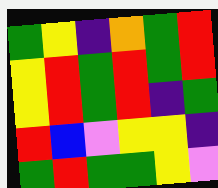[["green", "yellow", "indigo", "orange", "green", "red"], ["yellow", "red", "green", "red", "green", "red"], ["yellow", "red", "green", "red", "indigo", "green"], ["red", "blue", "violet", "yellow", "yellow", "indigo"], ["green", "red", "green", "green", "yellow", "violet"]]